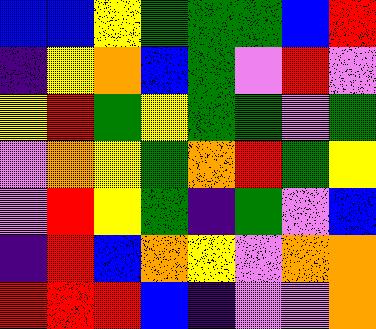[["blue", "blue", "yellow", "green", "green", "green", "blue", "red"], ["indigo", "yellow", "orange", "blue", "green", "violet", "red", "violet"], ["yellow", "red", "green", "yellow", "green", "green", "violet", "green"], ["violet", "orange", "yellow", "green", "orange", "red", "green", "yellow"], ["violet", "red", "yellow", "green", "indigo", "green", "violet", "blue"], ["indigo", "red", "blue", "orange", "yellow", "violet", "orange", "orange"], ["red", "red", "red", "blue", "indigo", "violet", "violet", "orange"]]